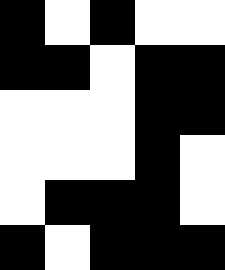[["black", "white", "black", "white", "white"], ["black", "black", "white", "black", "black"], ["white", "white", "white", "black", "black"], ["white", "white", "white", "black", "white"], ["white", "black", "black", "black", "white"], ["black", "white", "black", "black", "black"]]